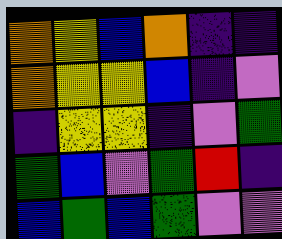[["orange", "yellow", "blue", "orange", "indigo", "indigo"], ["orange", "yellow", "yellow", "blue", "indigo", "violet"], ["indigo", "yellow", "yellow", "indigo", "violet", "green"], ["green", "blue", "violet", "green", "red", "indigo"], ["blue", "green", "blue", "green", "violet", "violet"]]